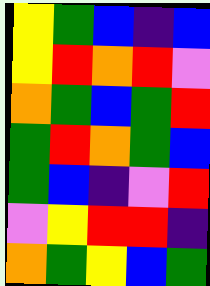[["yellow", "green", "blue", "indigo", "blue"], ["yellow", "red", "orange", "red", "violet"], ["orange", "green", "blue", "green", "red"], ["green", "red", "orange", "green", "blue"], ["green", "blue", "indigo", "violet", "red"], ["violet", "yellow", "red", "red", "indigo"], ["orange", "green", "yellow", "blue", "green"]]